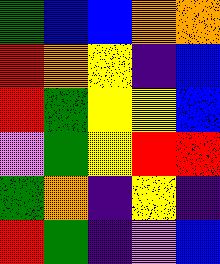[["green", "blue", "blue", "orange", "orange"], ["red", "orange", "yellow", "indigo", "blue"], ["red", "green", "yellow", "yellow", "blue"], ["violet", "green", "yellow", "red", "red"], ["green", "orange", "indigo", "yellow", "indigo"], ["red", "green", "indigo", "violet", "blue"]]